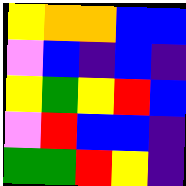[["yellow", "orange", "orange", "blue", "blue"], ["violet", "blue", "indigo", "blue", "indigo"], ["yellow", "green", "yellow", "red", "blue"], ["violet", "red", "blue", "blue", "indigo"], ["green", "green", "red", "yellow", "indigo"]]